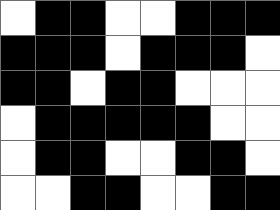[["white", "black", "black", "white", "white", "black", "black", "black"], ["black", "black", "black", "white", "black", "black", "black", "white"], ["black", "black", "white", "black", "black", "white", "white", "white"], ["white", "black", "black", "black", "black", "black", "white", "white"], ["white", "black", "black", "white", "white", "black", "black", "white"], ["white", "white", "black", "black", "white", "white", "black", "black"]]